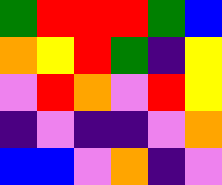[["green", "red", "red", "red", "green", "blue"], ["orange", "yellow", "red", "green", "indigo", "yellow"], ["violet", "red", "orange", "violet", "red", "yellow"], ["indigo", "violet", "indigo", "indigo", "violet", "orange"], ["blue", "blue", "violet", "orange", "indigo", "violet"]]